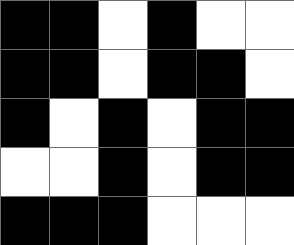[["black", "black", "white", "black", "white", "white"], ["black", "black", "white", "black", "black", "white"], ["black", "white", "black", "white", "black", "black"], ["white", "white", "black", "white", "black", "black"], ["black", "black", "black", "white", "white", "white"]]